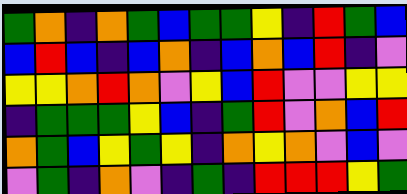[["green", "orange", "indigo", "orange", "green", "blue", "green", "green", "yellow", "indigo", "red", "green", "blue"], ["blue", "red", "blue", "indigo", "blue", "orange", "indigo", "blue", "orange", "blue", "red", "indigo", "violet"], ["yellow", "yellow", "orange", "red", "orange", "violet", "yellow", "blue", "red", "violet", "violet", "yellow", "yellow"], ["indigo", "green", "green", "green", "yellow", "blue", "indigo", "green", "red", "violet", "orange", "blue", "red"], ["orange", "green", "blue", "yellow", "green", "yellow", "indigo", "orange", "yellow", "orange", "violet", "blue", "violet"], ["violet", "green", "indigo", "orange", "violet", "indigo", "green", "indigo", "red", "red", "red", "yellow", "green"]]